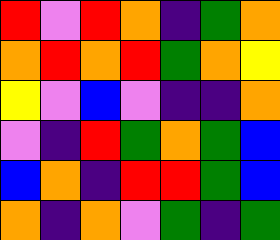[["red", "violet", "red", "orange", "indigo", "green", "orange"], ["orange", "red", "orange", "red", "green", "orange", "yellow"], ["yellow", "violet", "blue", "violet", "indigo", "indigo", "orange"], ["violet", "indigo", "red", "green", "orange", "green", "blue"], ["blue", "orange", "indigo", "red", "red", "green", "blue"], ["orange", "indigo", "orange", "violet", "green", "indigo", "green"]]